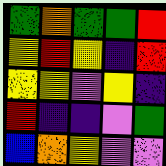[["green", "orange", "green", "green", "red"], ["yellow", "red", "yellow", "indigo", "red"], ["yellow", "yellow", "violet", "yellow", "indigo"], ["red", "indigo", "indigo", "violet", "green"], ["blue", "orange", "yellow", "violet", "violet"]]